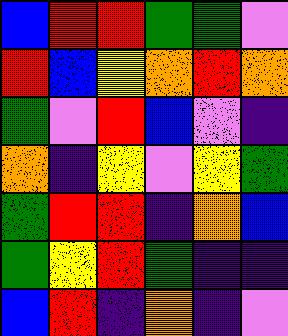[["blue", "red", "red", "green", "green", "violet"], ["red", "blue", "yellow", "orange", "red", "orange"], ["green", "violet", "red", "blue", "violet", "indigo"], ["orange", "indigo", "yellow", "violet", "yellow", "green"], ["green", "red", "red", "indigo", "orange", "blue"], ["green", "yellow", "red", "green", "indigo", "indigo"], ["blue", "red", "indigo", "orange", "indigo", "violet"]]